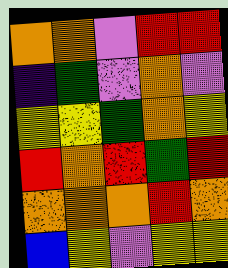[["orange", "orange", "violet", "red", "red"], ["indigo", "green", "violet", "orange", "violet"], ["yellow", "yellow", "green", "orange", "yellow"], ["red", "orange", "red", "green", "red"], ["orange", "orange", "orange", "red", "orange"], ["blue", "yellow", "violet", "yellow", "yellow"]]